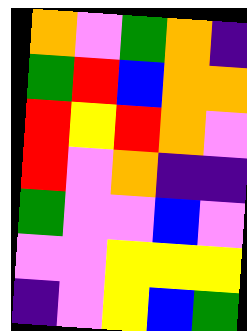[["orange", "violet", "green", "orange", "indigo"], ["green", "red", "blue", "orange", "orange"], ["red", "yellow", "red", "orange", "violet"], ["red", "violet", "orange", "indigo", "indigo"], ["green", "violet", "violet", "blue", "violet"], ["violet", "violet", "yellow", "yellow", "yellow"], ["indigo", "violet", "yellow", "blue", "green"]]